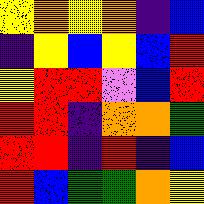[["yellow", "orange", "yellow", "orange", "indigo", "blue"], ["indigo", "yellow", "blue", "yellow", "blue", "red"], ["yellow", "red", "red", "violet", "blue", "red"], ["red", "red", "indigo", "orange", "orange", "green"], ["red", "red", "indigo", "red", "indigo", "blue"], ["red", "blue", "green", "green", "orange", "yellow"]]